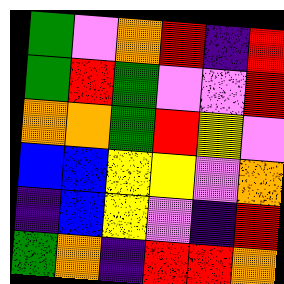[["green", "violet", "orange", "red", "indigo", "red"], ["green", "red", "green", "violet", "violet", "red"], ["orange", "orange", "green", "red", "yellow", "violet"], ["blue", "blue", "yellow", "yellow", "violet", "orange"], ["indigo", "blue", "yellow", "violet", "indigo", "red"], ["green", "orange", "indigo", "red", "red", "orange"]]